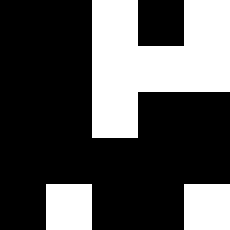[["black", "black", "white", "black", "white"], ["black", "black", "white", "white", "white"], ["black", "black", "white", "black", "black"], ["black", "black", "black", "black", "black"], ["black", "white", "black", "black", "white"]]